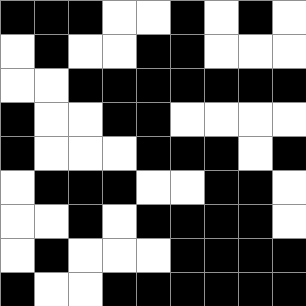[["black", "black", "black", "white", "white", "black", "white", "black", "white"], ["white", "black", "white", "white", "black", "black", "white", "white", "white"], ["white", "white", "black", "black", "black", "black", "black", "black", "black"], ["black", "white", "white", "black", "black", "white", "white", "white", "white"], ["black", "white", "white", "white", "black", "black", "black", "white", "black"], ["white", "black", "black", "black", "white", "white", "black", "black", "white"], ["white", "white", "black", "white", "black", "black", "black", "black", "white"], ["white", "black", "white", "white", "white", "black", "black", "black", "black"], ["black", "white", "white", "black", "black", "black", "black", "black", "black"]]